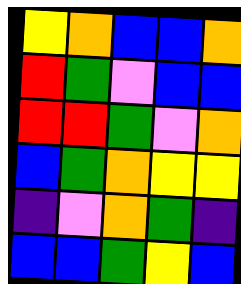[["yellow", "orange", "blue", "blue", "orange"], ["red", "green", "violet", "blue", "blue"], ["red", "red", "green", "violet", "orange"], ["blue", "green", "orange", "yellow", "yellow"], ["indigo", "violet", "orange", "green", "indigo"], ["blue", "blue", "green", "yellow", "blue"]]